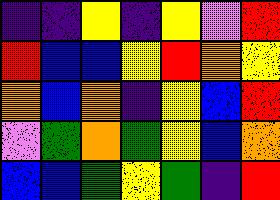[["indigo", "indigo", "yellow", "indigo", "yellow", "violet", "red"], ["red", "blue", "blue", "yellow", "red", "orange", "yellow"], ["orange", "blue", "orange", "indigo", "yellow", "blue", "red"], ["violet", "green", "orange", "green", "yellow", "blue", "orange"], ["blue", "blue", "green", "yellow", "green", "indigo", "red"]]